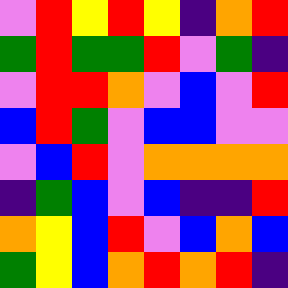[["violet", "red", "yellow", "red", "yellow", "indigo", "orange", "red"], ["green", "red", "green", "green", "red", "violet", "green", "indigo"], ["violet", "red", "red", "orange", "violet", "blue", "violet", "red"], ["blue", "red", "green", "violet", "blue", "blue", "violet", "violet"], ["violet", "blue", "red", "violet", "orange", "orange", "orange", "orange"], ["indigo", "green", "blue", "violet", "blue", "indigo", "indigo", "red"], ["orange", "yellow", "blue", "red", "violet", "blue", "orange", "blue"], ["green", "yellow", "blue", "orange", "red", "orange", "red", "indigo"]]